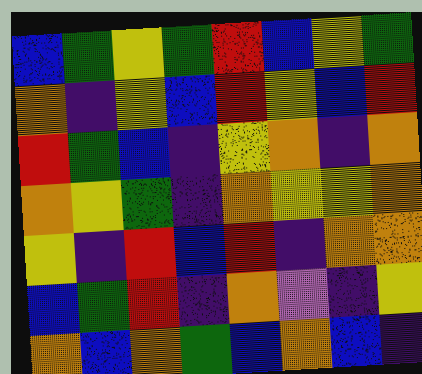[["blue", "green", "yellow", "green", "red", "blue", "yellow", "green"], ["orange", "indigo", "yellow", "blue", "red", "yellow", "blue", "red"], ["red", "green", "blue", "indigo", "yellow", "orange", "indigo", "orange"], ["orange", "yellow", "green", "indigo", "orange", "yellow", "yellow", "orange"], ["yellow", "indigo", "red", "blue", "red", "indigo", "orange", "orange"], ["blue", "green", "red", "indigo", "orange", "violet", "indigo", "yellow"], ["orange", "blue", "orange", "green", "blue", "orange", "blue", "indigo"]]